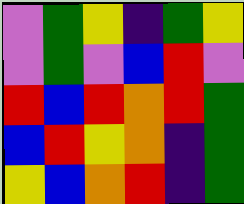[["violet", "green", "yellow", "indigo", "green", "yellow"], ["violet", "green", "violet", "blue", "red", "violet"], ["red", "blue", "red", "orange", "red", "green"], ["blue", "red", "yellow", "orange", "indigo", "green"], ["yellow", "blue", "orange", "red", "indigo", "green"]]